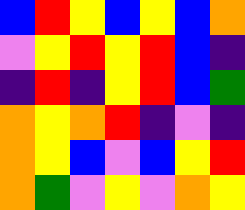[["blue", "red", "yellow", "blue", "yellow", "blue", "orange"], ["violet", "yellow", "red", "yellow", "red", "blue", "indigo"], ["indigo", "red", "indigo", "yellow", "red", "blue", "green"], ["orange", "yellow", "orange", "red", "indigo", "violet", "indigo"], ["orange", "yellow", "blue", "violet", "blue", "yellow", "red"], ["orange", "green", "violet", "yellow", "violet", "orange", "yellow"]]